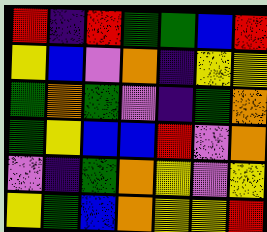[["red", "indigo", "red", "green", "green", "blue", "red"], ["yellow", "blue", "violet", "orange", "indigo", "yellow", "yellow"], ["green", "orange", "green", "violet", "indigo", "green", "orange"], ["green", "yellow", "blue", "blue", "red", "violet", "orange"], ["violet", "indigo", "green", "orange", "yellow", "violet", "yellow"], ["yellow", "green", "blue", "orange", "yellow", "yellow", "red"]]